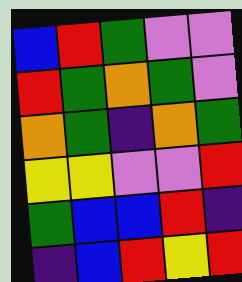[["blue", "red", "green", "violet", "violet"], ["red", "green", "orange", "green", "violet"], ["orange", "green", "indigo", "orange", "green"], ["yellow", "yellow", "violet", "violet", "red"], ["green", "blue", "blue", "red", "indigo"], ["indigo", "blue", "red", "yellow", "red"]]